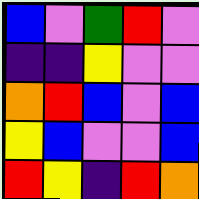[["blue", "violet", "green", "red", "violet"], ["indigo", "indigo", "yellow", "violet", "violet"], ["orange", "red", "blue", "violet", "blue"], ["yellow", "blue", "violet", "violet", "blue"], ["red", "yellow", "indigo", "red", "orange"]]